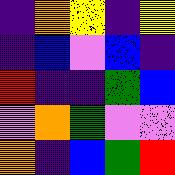[["indigo", "orange", "yellow", "indigo", "yellow"], ["indigo", "blue", "violet", "blue", "indigo"], ["red", "indigo", "indigo", "green", "blue"], ["violet", "orange", "green", "violet", "violet"], ["orange", "indigo", "blue", "green", "red"]]